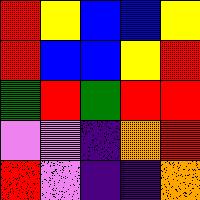[["red", "yellow", "blue", "blue", "yellow"], ["red", "blue", "blue", "yellow", "red"], ["green", "red", "green", "red", "red"], ["violet", "violet", "indigo", "orange", "red"], ["red", "violet", "indigo", "indigo", "orange"]]